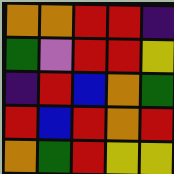[["orange", "orange", "red", "red", "indigo"], ["green", "violet", "red", "red", "yellow"], ["indigo", "red", "blue", "orange", "green"], ["red", "blue", "red", "orange", "red"], ["orange", "green", "red", "yellow", "yellow"]]